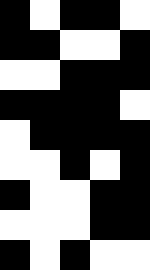[["black", "white", "black", "black", "white"], ["black", "black", "white", "white", "black"], ["white", "white", "black", "black", "black"], ["black", "black", "black", "black", "white"], ["white", "black", "black", "black", "black"], ["white", "white", "black", "white", "black"], ["black", "white", "white", "black", "black"], ["white", "white", "white", "black", "black"], ["black", "white", "black", "white", "white"]]